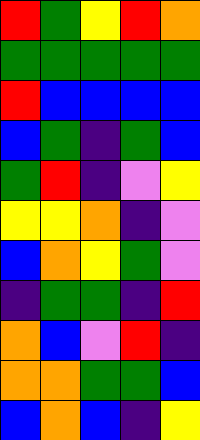[["red", "green", "yellow", "red", "orange"], ["green", "green", "green", "green", "green"], ["red", "blue", "blue", "blue", "blue"], ["blue", "green", "indigo", "green", "blue"], ["green", "red", "indigo", "violet", "yellow"], ["yellow", "yellow", "orange", "indigo", "violet"], ["blue", "orange", "yellow", "green", "violet"], ["indigo", "green", "green", "indigo", "red"], ["orange", "blue", "violet", "red", "indigo"], ["orange", "orange", "green", "green", "blue"], ["blue", "orange", "blue", "indigo", "yellow"]]